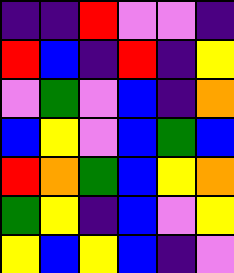[["indigo", "indigo", "red", "violet", "violet", "indigo"], ["red", "blue", "indigo", "red", "indigo", "yellow"], ["violet", "green", "violet", "blue", "indigo", "orange"], ["blue", "yellow", "violet", "blue", "green", "blue"], ["red", "orange", "green", "blue", "yellow", "orange"], ["green", "yellow", "indigo", "blue", "violet", "yellow"], ["yellow", "blue", "yellow", "blue", "indigo", "violet"]]